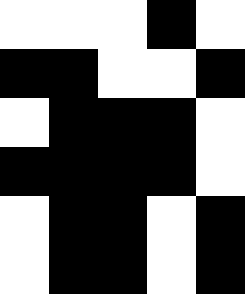[["white", "white", "white", "black", "white"], ["black", "black", "white", "white", "black"], ["white", "black", "black", "black", "white"], ["black", "black", "black", "black", "white"], ["white", "black", "black", "white", "black"], ["white", "black", "black", "white", "black"]]